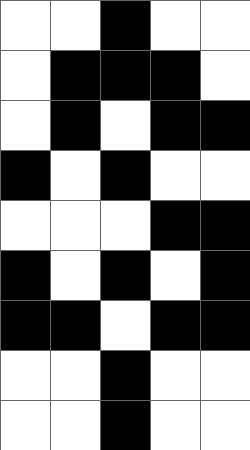[["white", "white", "black", "white", "white"], ["white", "black", "black", "black", "white"], ["white", "black", "white", "black", "black"], ["black", "white", "black", "white", "white"], ["white", "white", "white", "black", "black"], ["black", "white", "black", "white", "black"], ["black", "black", "white", "black", "black"], ["white", "white", "black", "white", "white"], ["white", "white", "black", "white", "white"]]